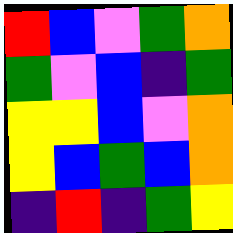[["red", "blue", "violet", "green", "orange"], ["green", "violet", "blue", "indigo", "green"], ["yellow", "yellow", "blue", "violet", "orange"], ["yellow", "blue", "green", "blue", "orange"], ["indigo", "red", "indigo", "green", "yellow"]]